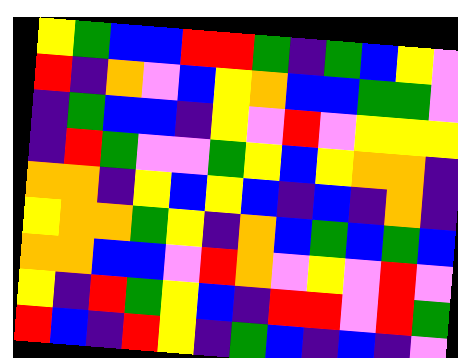[["yellow", "green", "blue", "blue", "red", "red", "green", "indigo", "green", "blue", "yellow", "violet"], ["red", "indigo", "orange", "violet", "blue", "yellow", "orange", "blue", "blue", "green", "green", "violet"], ["indigo", "green", "blue", "blue", "indigo", "yellow", "violet", "red", "violet", "yellow", "yellow", "yellow"], ["indigo", "red", "green", "violet", "violet", "green", "yellow", "blue", "yellow", "orange", "orange", "indigo"], ["orange", "orange", "indigo", "yellow", "blue", "yellow", "blue", "indigo", "blue", "indigo", "orange", "indigo"], ["yellow", "orange", "orange", "green", "yellow", "indigo", "orange", "blue", "green", "blue", "green", "blue"], ["orange", "orange", "blue", "blue", "violet", "red", "orange", "violet", "yellow", "violet", "red", "violet"], ["yellow", "indigo", "red", "green", "yellow", "blue", "indigo", "red", "red", "violet", "red", "green"], ["red", "blue", "indigo", "red", "yellow", "indigo", "green", "blue", "indigo", "blue", "indigo", "violet"]]